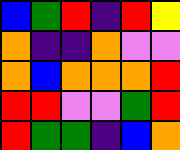[["blue", "green", "red", "indigo", "red", "yellow"], ["orange", "indigo", "indigo", "orange", "violet", "violet"], ["orange", "blue", "orange", "orange", "orange", "red"], ["red", "red", "violet", "violet", "green", "red"], ["red", "green", "green", "indigo", "blue", "orange"]]